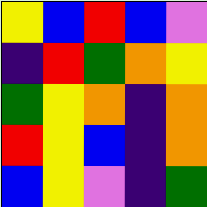[["yellow", "blue", "red", "blue", "violet"], ["indigo", "red", "green", "orange", "yellow"], ["green", "yellow", "orange", "indigo", "orange"], ["red", "yellow", "blue", "indigo", "orange"], ["blue", "yellow", "violet", "indigo", "green"]]